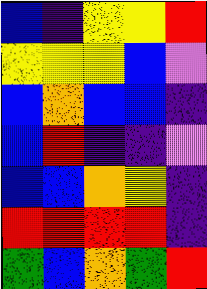[["blue", "indigo", "yellow", "yellow", "red"], ["yellow", "yellow", "yellow", "blue", "violet"], ["blue", "orange", "blue", "blue", "indigo"], ["blue", "red", "indigo", "indigo", "violet"], ["blue", "blue", "orange", "yellow", "indigo"], ["red", "red", "red", "red", "indigo"], ["green", "blue", "orange", "green", "red"]]